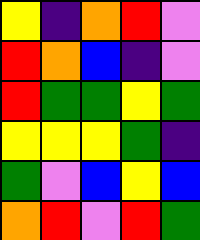[["yellow", "indigo", "orange", "red", "violet"], ["red", "orange", "blue", "indigo", "violet"], ["red", "green", "green", "yellow", "green"], ["yellow", "yellow", "yellow", "green", "indigo"], ["green", "violet", "blue", "yellow", "blue"], ["orange", "red", "violet", "red", "green"]]